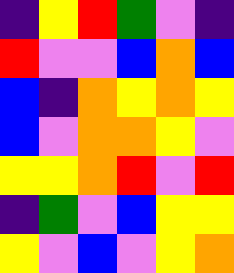[["indigo", "yellow", "red", "green", "violet", "indigo"], ["red", "violet", "violet", "blue", "orange", "blue"], ["blue", "indigo", "orange", "yellow", "orange", "yellow"], ["blue", "violet", "orange", "orange", "yellow", "violet"], ["yellow", "yellow", "orange", "red", "violet", "red"], ["indigo", "green", "violet", "blue", "yellow", "yellow"], ["yellow", "violet", "blue", "violet", "yellow", "orange"]]